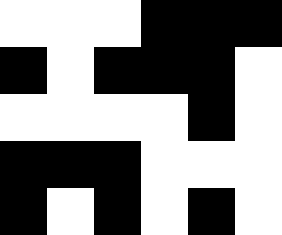[["white", "white", "white", "black", "black", "black"], ["black", "white", "black", "black", "black", "white"], ["white", "white", "white", "white", "black", "white"], ["black", "black", "black", "white", "white", "white"], ["black", "white", "black", "white", "black", "white"]]